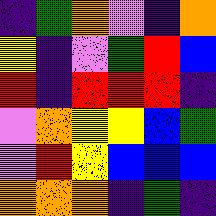[["indigo", "green", "orange", "violet", "indigo", "orange"], ["yellow", "indigo", "violet", "green", "red", "blue"], ["red", "indigo", "red", "red", "red", "indigo"], ["violet", "orange", "yellow", "yellow", "blue", "green"], ["violet", "red", "yellow", "blue", "blue", "blue"], ["orange", "orange", "orange", "indigo", "green", "indigo"]]